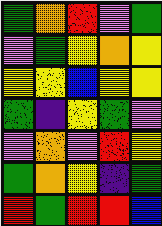[["green", "orange", "red", "violet", "green"], ["violet", "green", "yellow", "orange", "yellow"], ["yellow", "yellow", "blue", "yellow", "yellow"], ["green", "indigo", "yellow", "green", "violet"], ["violet", "orange", "violet", "red", "yellow"], ["green", "orange", "yellow", "indigo", "green"], ["red", "green", "red", "red", "blue"]]